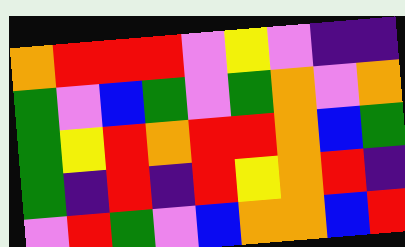[["orange", "red", "red", "red", "violet", "yellow", "violet", "indigo", "indigo"], ["green", "violet", "blue", "green", "violet", "green", "orange", "violet", "orange"], ["green", "yellow", "red", "orange", "red", "red", "orange", "blue", "green"], ["green", "indigo", "red", "indigo", "red", "yellow", "orange", "red", "indigo"], ["violet", "red", "green", "violet", "blue", "orange", "orange", "blue", "red"]]